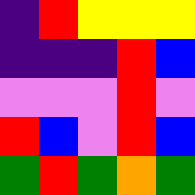[["indigo", "red", "yellow", "yellow", "yellow"], ["indigo", "indigo", "indigo", "red", "blue"], ["violet", "violet", "violet", "red", "violet"], ["red", "blue", "violet", "red", "blue"], ["green", "red", "green", "orange", "green"]]